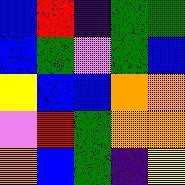[["blue", "red", "indigo", "green", "green"], ["blue", "green", "violet", "green", "blue"], ["yellow", "blue", "blue", "orange", "orange"], ["violet", "red", "green", "orange", "orange"], ["orange", "blue", "green", "indigo", "yellow"]]